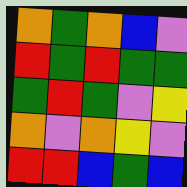[["orange", "green", "orange", "blue", "violet"], ["red", "green", "red", "green", "green"], ["green", "red", "green", "violet", "yellow"], ["orange", "violet", "orange", "yellow", "violet"], ["red", "red", "blue", "green", "blue"]]